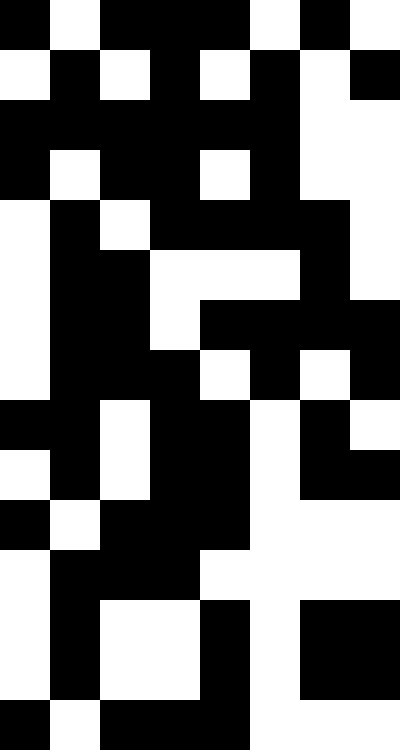[["black", "white", "black", "black", "black", "white", "black", "white"], ["white", "black", "white", "black", "white", "black", "white", "black"], ["black", "black", "black", "black", "black", "black", "white", "white"], ["black", "white", "black", "black", "white", "black", "white", "white"], ["white", "black", "white", "black", "black", "black", "black", "white"], ["white", "black", "black", "white", "white", "white", "black", "white"], ["white", "black", "black", "white", "black", "black", "black", "black"], ["white", "black", "black", "black", "white", "black", "white", "black"], ["black", "black", "white", "black", "black", "white", "black", "white"], ["white", "black", "white", "black", "black", "white", "black", "black"], ["black", "white", "black", "black", "black", "white", "white", "white"], ["white", "black", "black", "black", "white", "white", "white", "white"], ["white", "black", "white", "white", "black", "white", "black", "black"], ["white", "black", "white", "white", "black", "white", "black", "black"], ["black", "white", "black", "black", "black", "white", "white", "white"]]